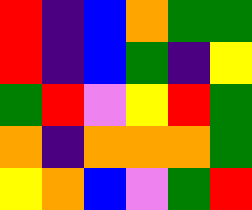[["red", "indigo", "blue", "orange", "green", "green"], ["red", "indigo", "blue", "green", "indigo", "yellow"], ["green", "red", "violet", "yellow", "red", "green"], ["orange", "indigo", "orange", "orange", "orange", "green"], ["yellow", "orange", "blue", "violet", "green", "red"]]